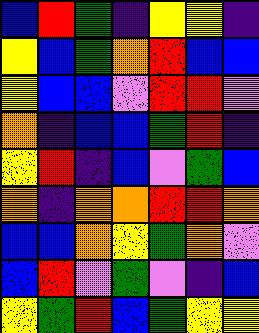[["blue", "red", "green", "indigo", "yellow", "yellow", "indigo"], ["yellow", "blue", "green", "orange", "red", "blue", "blue"], ["yellow", "blue", "blue", "violet", "red", "red", "violet"], ["orange", "indigo", "blue", "blue", "green", "red", "indigo"], ["yellow", "red", "indigo", "blue", "violet", "green", "blue"], ["orange", "indigo", "orange", "orange", "red", "red", "orange"], ["blue", "blue", "orange", "yellow", "green", "orange", "violet"], ["blue", "red", "violet", "green", "violet", "indigo", "blue"], ["yellow", "green", "red", "blue", "green", "yellow", "yellow"]]